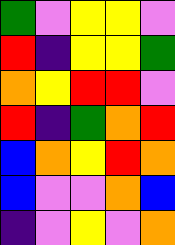[["green", "violet", "yellow", "yellow", "violet"], ["red", "indigo", "yellow", "yellow", "green"], ["orange", "yellow", "red", "red", "violet"], ["red", "indigo", "green", "orange", "red"], ["blue", "orange", "yellow", "red", "orange"], ["blue", "violet", "violet", "orange", "blue"], ["indigo", "violet", "yellow", "violet", "orange"]]